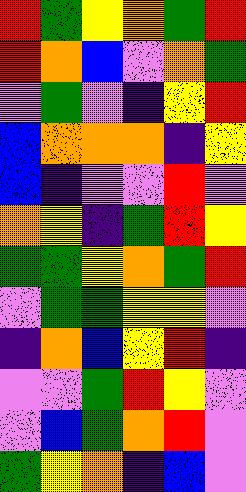[["red", "green", "yellow", "orange", "green", "red"], ["red", "orange", "blue", "violet", "orange", "green"], ["violet", "green", "violet", "indigo", "yellow", "red"], ["blue", "orange", "orange", "orange", "indigo", "yellow"], ["blue", "indigo", "violet", "violet", "red", "violet"], ["orange", "yellow", "indigo", "green", "red", "yellow"], ["green", "green", "yellow", "orange", "green", "red"], ["violet", "green", "green", "yellow", "yellow", "violet"], ["indigo", "orange", "blue", "yellow", "red", "indigo"], ["violet", "violet", "green", "red", "yellow", "violet"], ["violet", "blue", "green", "orange", "red", "violet"], ["green", "yellow", "orange", "indigo", "blue", "violet"]]